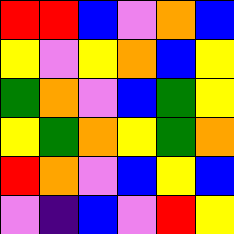[["red", "red", "blue", "violet", "orange", "blue"], ["yellow", "violet", "yellow", "orange", "blue", "yellow"], ["green", "orange", "violet", "blue", "green", "yellow"], ["yellow", "green", "orange", "yellow", "green", "orange"], ["red", "orange", "violet", "blue", "yellow", "blue"], ["violet", "indigo", "blue", "violet", "red", "yellow"]]